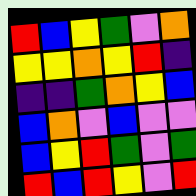[["red", "blue", "yellow", "green", "violet", "orange"], ["yellow", "yellow", "orange", "yellow", "red", "indigo"], ["indigo", "indigo", "green", "orange", "yellow", "blue"], ["blue", "orange", "violet", "blue", "violet", "violet"], ["blue", "yellow", "red", "green", "violet", "green"], ["red", "blue", "red", "yellow", "violet", "red"]]